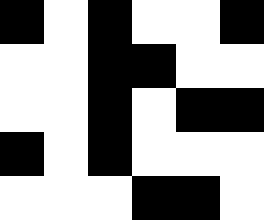[["black", "white", "black", "white", "white", "black"], ["white", "white", "black", "black", "white", "white"], ["white", "white", "black", "white", "black", "black"], ["black", "white", "black", "white", "white", "white"], ["white", "white", "white", "black", "black", "white"]]